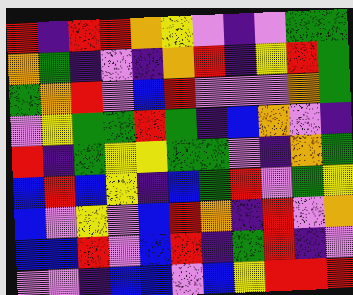[["red", "indigo", "red", "red", "orange", "yellow", "violet", "indigo", "violet", "green", "green"], ["orange", "green", "indigo", "violet", "indigo", "orange", "red", "indigo", "yellow", "red", "green"], ["green", "orange", "red", "violet", "blue", "red", "violet", "violet", "violet", "orange", "green"], ["violet", "yellow", "green", "green", "red", "green", "indigo", "blue", "orange", "violet", "indigo"], ["red", "indigo", "green", "yellow", "yellow", "green", "green", "violet", "indigo", "orange", "green"], ["blue", "red", "blue", "yellow", "indigo", "blue", "green", "red", "violet", "green", "yellow"], ["blue", "violet", "yellow", "violet", "blue", "red", "orange", "indigo", "red", "violet", "orange"], ["blue", "blue", "red", "violet", "blue", "red", "indigo", "green", "red", "indigo", "violet"], ["violet", "violet", "indigo", "blue", "blue", "violet", "blue", "yellow", "red", "red", "red"]]